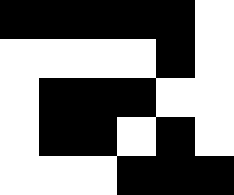[["black", "black", "black", "black", "black", "white"], ["white", "white", "white", "white", "black", "white"], ["white", "black", "black", "black", "white", "white"], ["white", "black", "black", "white", "black", "white"], ["white", "white", "white", "black", "black", "black"]]